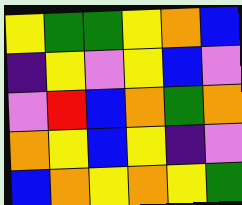[["yellow", "green", "green", "yellow", "orange", "blue"], ["indigo", "yellow", "violet", "yellow", "blue", "violet"], ["violet", "red", "blue", "orange", "green", "orange"], ["orange", "yellow", "blue", "yellow", "indigo", "violet"], ["blue", "orange", "yellow", "orange", "yellow", "green"]]